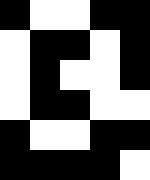[["black", "white", "white", "black", "black"], ["white", "black", "black", "white", "black"], ["white", "black", "white", "white", "black"], ["white", "black", "black", "white", "white"], ["black", "white", "white", "black", "black"], ["black", "black", "black", "black", "white"]]